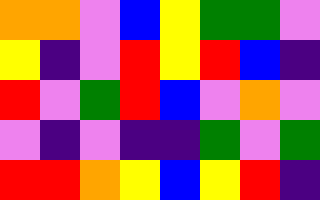[["orange", "orange", "violet", "blue", "yellow", "green", "green", "violet"], ["yellow", "indigo", "violet", "red", "yellow", "red", "blue", "indigo"], ["red", "violet", "green", "red", "blue", "violet", "orange", "violet"], ["violet", "indigo", "violet", "indigo", "indigo", "green", "violet", "green"], ["red", "red", "orange", "yellow", "blue", "yellow", "red", "indigo"]]